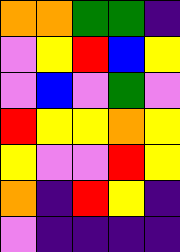[["orange", "orange", "green", "green", "indigo"], ["violet", "yellow", "red", "blue", "yellow"], ["violet", "blue", "violet", "green", "violet"], ["red", "yellow", "yellow", "orange", "yellow"], ["yellow", "violet", "violet", "red", "yellow"], ["orange", "indigo", "red", "yellow", "indigo"], ["violet", "indigo", "indigo", "indigo", "indigo"]]